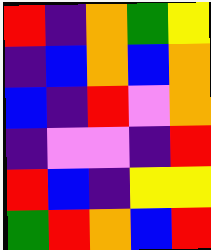[["red", "indigo", "orange", "green", "yellow"], ["indigo", "blue", "orange", "blue", "orange"], ["blue", "indigo", "red", "violet", "orange"], ["indigo", "violet", "violet", "indigo", "red"], ["red", "blue", "indigo", "yellow", "yellow"], ["green", "red", "orange", "blue", "red"]]